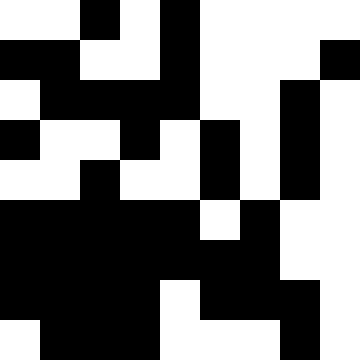[["white", "white", "black", "white", "black", "white", "white", "white", "white"], ["black", "black", "white", "white", "black", "white", "white", "white", "black"], ["white", "black", "black", "black", "black", "white", "white", "black", "white"], ["black", "white", "white", "black", "white", "black", "white", "black", "white"], ["white", "white", "black", "white", "white", "black", "white", "black", "white"], ["black", "black", "black", "black", "black", "white", "black", "white", "white"], ["black", "black", "black", "black", "black", "black", "black", "white", "white"], ["black", "black", "black", "black", "white", "black", "black", "black", "white"], ["white", "black", "black", "black", "white", "white", "white", "black", "white"]]